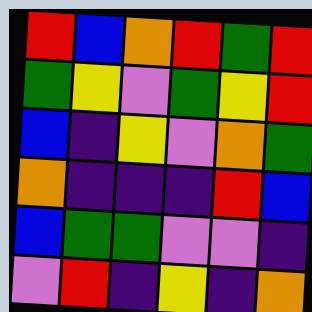[["red", "blue", "orange", "red", "green", "red"], ["green", "yellow", "violet", "green", "yellow", "red"], ["blue", "indigo", "yellow", "violet", "orange", "green"], ["orange", "indigo", "indigo", "indigo", "red", "blue"], ["blue", "green", "green", "violet", "violet", "indigo"], ["violet", "red", "indigo", "yellow", "indigo", "orange"]]